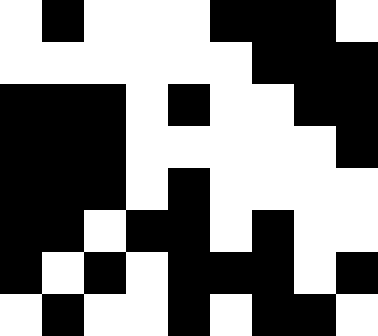[["white", "black", "white", "white", "white", "black", "black", "black", "white"], ["white", "white", "white", "white", "white", "white", "black", "black", "black"], ["black", "black", "black", "white", "black", "white", "white", "black", "black"], ["black", "black", "black", "white", "white", "white", "white", "white", "black"], ["black", "black", "black", "white", "black", "white", "white", "white", "white"], ["black", "black", "white", "black", "black", "white", "black", "white", "white"], ["black", "white", "black", "white", "black", "black", "black", "white", "black"], ["white", "black", "white", "white", "black", "white", "black", "black", "white"]]